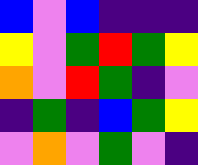[["blue", "violet", "blue", "indigo", "indigo", "indigo"], ["yellow", "violet", "green", "red", "green", "yellow"], ["orange", "violet", "red", "green", "indigo", "violet"], ["indigo", "green", "indigo", "blue", "green", "yellow"], ["violet", "orange", "violet", "green", "violet", "indigo"]]